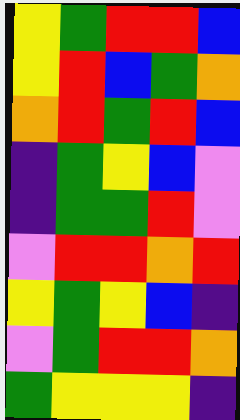[["yellow", "green", "red", "red", "blue"], ["yellow", "red", "blue", "green", "orange"], ["orange", "red", "green", "red", "blue"], ["indigo", "green", "yellow", "blue", "violet"], ["indigo", "green", "green", "red", "violet"], ["violet", "red", "red", "orange", "red"], ["yellow", "green", "yellow", "blue", "indigo"], ["violet", "green", "red", "red", "orange"], ["green", "yellow", "yellow", "yellow", "indigo"]]